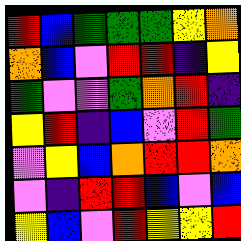[["red", "blue", "green", "green", "green", "yellow", "orange"], ["orange", "blue", "violet", "red", "red", "indigo", "yellow"], ["green", "violet", "violet", "green", "orange", "red", "indigo"], ["yellow", "red", "indigo", "blue", "violet", "red", "green"], ["violet", "yellow", "blue", "orange", "red", "red", "orange"], ["violet", "indigo", "red", "red", "blue", "violet", "blue"], ["yellow", "blue", "violet", "red", "yellow", "yellow", "red"]]